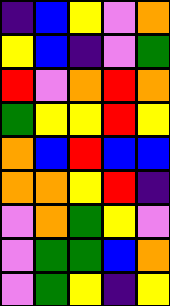[["indigo", "blue", "yellow", "violet", "orange"], ["yellow", "blue", "indigo", "violet", "green"], ["red", "violet", "orange", "red", "orange"], ["green", "yellow", "yellow", "red", "yellow"], ["orange", "blue", "red", "blue", "blue"], ["orange", "orange", "yellow", "red", "indigo"], ["violet", "orange", "green", "yellow", "violet"], ["violet", "green", "green", "blue", "orange"], ["violet", "green", "yellow", "indigo", "yellow"]]